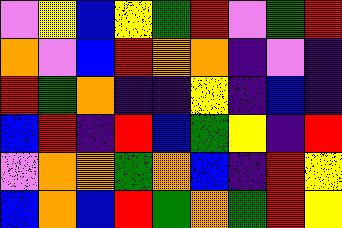[["violet", "yellow", "blue", "yellow", "green", "red", "violet", "green", "red"], ["orange", "violet", "blue", "red", "orange", "orange", "indigo", "violet", "indigo"], ["red", "green", "orange", "indigo", "indigo", "yellow", "indigo", "blue", "indigo"], ["blue", "red", "indigo", "red", "blue", "green", "yellow", "indigo", "red"], ["violet", "orange", "orange", "green", "orange", "blue", "indigo", "red", "yellow"], ["blue", "orange", "blue", "red", "green", "orange", "green", "red", "yellow"]]